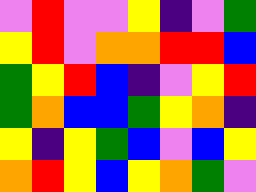[["violet", "red", "violet", "violet", "yellow", "indigo", "violet", "green"], ["yellow", "red", "violet", "orange", "orange", "red", "red", "blue"], ["green", "yellow", "red", "blue", "indigo", "violet", "yellow", "red"], ["green", "orange", "blue", "blue", "green", "yellow", "orange", "indigo"], ["yellow", "indigo", "yellow", "green", "blue", "violet", "blue", "yellow"], ["orange", "red", "yellow", "blue", "yellow", "orange", "green", "violet"]]